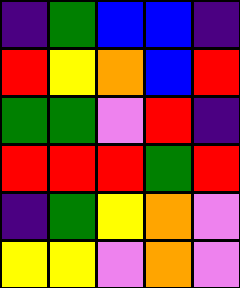[["indigo", "green", "blue", "blue", "indigo"], ["red", "yellow", "orange", "blue", "red"], ["green", "green", "violet", "red", "indigo"], ["red", "red", "red", "green", "red"], ["indigo", "green", "yellow", "orange", "violet"], ["yellow", "yellow", "violet", "orange", "violet"]]